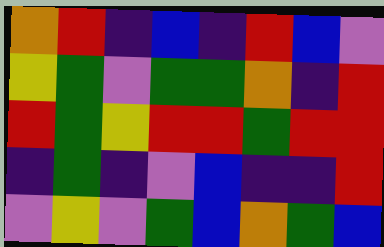[["orange", "red", "indigo", "blue", "indigo", "red", "blue", "violet"], ["yellow", "green", "violet", "green", "green", "orange", "indigo", "red"], ["red", "green", "yellow", "red", "red", "green", "red", "red"], ["indigo", "green", "indigo", "violet", "blue", "indigo", "indigo", "red"], ["violet", "yellow", "violet", "green", "blue", "orange", "green", "blue"]]